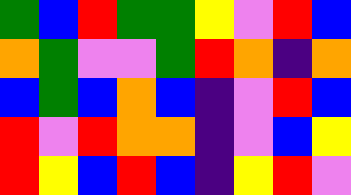[["green", "blue", "red", "green", "green", "yellow", "violet", "red", "blue"], ["orange", "green", "violet", "violet", "green", "red", "orange", "indigo", "orange"], ["blue", "green", "blue", "orange", "blue", "indigo", "violet", "red", "blue"], ["red", "violet", "red", "orange", "orange", "indigo", "violet", "blue", "yellow"], ["red", "yellow", "blue", "red", "blue", "indigo", "yellow", "red", "violet"]]